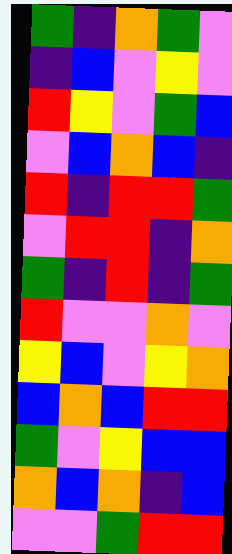[["green", "indigo", "orange", "green", "violet"], ["indigo", "blue", "violet", "yellow", "violet"], ["red", "yellow", "violet", "green", "blue"], ["violet", "blue", "orange", "blue", "indigo"], ["red", "indigo", "red", "red", "green"], ["violet", "red", "red", "indigo", "orange"], ["green", "indigo", "red", "indigo", "green"], ["red", "violet", "violet", "orange", "violet"], ["yellow", "blue", "violet", "yellow", "orange"], ["blue", "orange", "blue", "red", "red"], ["green", "violet", "yellow", "blue", "blue"], ["orange", "blue", "orange", "indigo", "blue"], ["violet", "violet", "green", "red", "red"]]